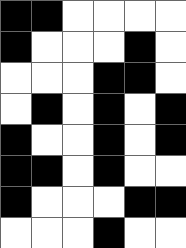[["black", "black", "white", "white", "white", "white"], ["black", "white", "white", "white", "black", "white"], ["white", "white", "white", "black", "black", "white"], ["white", "black", "white", "black", "white", "black"], ["black", "white", "white", "black", "white", "black"], ["black", "black", "white", "black", "white", "white"], ["black", "white", "white", "white", "black", "black"], ["white", "white", "white", "black", "white", "white"]]